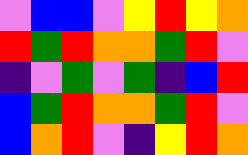[["violet", "blue", "blue", "violet", "yellow", "red", "yellow", "orange"], ["red", "green", "red", "orange", "orange", "green", "red", "violet"], ["indigo", "violet", "green", "violet", "green", "indigo", "blue", "red"], ["blue", "green", "red", "orange", "orange", "green", "red", "violet"], ["blue", "orange", "red", "violet", "indigo", "yellow", "red", "orange"]]